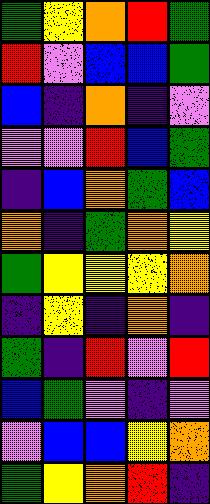[["green", "yellow", "orange", "red", "green"], ["red", "violet", "blue", "blue", "green"], ["blue", "indigo", "orange", "indigo", "violet"], ["violet", "violet", "red", "blue", "green"], ["indigo", "blue", "orange", "green", "blue"], ["orange", "indigo", "green", "orange", "yellow"], ["green", "yellow", "yellow", "yellow", "orange"], ["indigo", "yellow", "indigo", "orange", "indigo"], ["green", "indigo", "red", "violet", "red"], ["blue", "green", "violet", "indigo", "violet"], ["violet", "blue", "blue", "yellow", "orange"], ["green", "yellow", "orange", "red", "indigo"]]